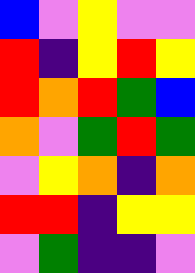[["blue", "violet", "yellow", "violet", "violet"], ["red", "indigo", "yellow", "red", "yellow"], ["red", "orange", "red", "green", "blue"], ["orange", "violet", "green", "red", "green"], ["violet", "yellow", "orange", "indigo", "orange"], ["red", "red", "indigo", "yellow", "yellow"], ["violet", "green", "indigo", "indigo", "violet"]]